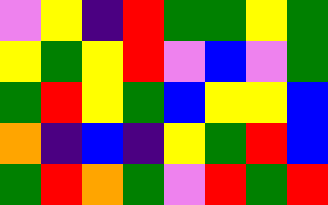[["violet", "yellow", "indigo", "red", "green", "green", "yellow", "green"], ["yellow", "green", "yellow", "red", "violet", "blue", "violet", "green"], ["green", "red", "yellow", "green", "blue", "yellow", "yellow", "blue"], ["orange", "indigo", "blue", "indigo", "yellow", "green", "red", "blue"], ["green", "red", "orange", "green", "violet", "red", "green", "red"]]